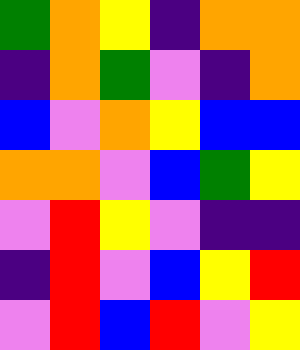[["green", "orange", "yellow", "indigo", "orange", "orange"], ["indigo", "orange", "green", "violet", "indigo", "orange"], ["blue", "violet", "orange", "yellow", "blue", "blue"], ["orange", "orange", "violet", "blue", "green", "yellow"], ["violet", "red", "yellow", "violet", "indigo", "indigo"], ["indigo", "red", "violet", "blue", "yellow", "red"], ["violet", "red", "blue", "red", "violet", "yellow"]]